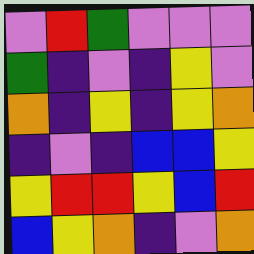[["violet", "red", "green", "violet", "violet", "violet"], ["green", "indigo", "violet", "indigo", "yellow", "violet"], ["orange", "indigo", "yellow", "indigo", "yellow", "orange"], ["indigo", "violet", "indigo", "blue", "blue", "yellow"], ["yellow", "red", "red", "yellow", "blue", "red"], ["blue", "yellow", "orange", "indigo", "violet", "orange"]]